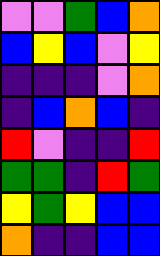[["violet", "violet", "green", "blue", "orange"], ["blue", "yellow", "blue", "violet", "yellow"], ["indigo", "indigo", "indigo", "violet", "orange"], ["indigo", "blue", "orange", "blue", "indigo"], ["red", "violet", "indigo", "indigo", "red"], ["green", "green", "indigo", "red", "green"], ["yellow", "green", "yellow", "blue", "blue"], ["orange", "indigo", "indigo", "blue", "blue"]]